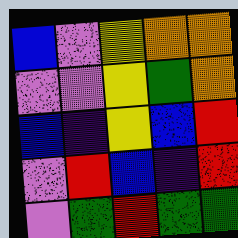[["blue", "violet", "yellow", "orange", "orange"], ["violet", "violet", "yellow", "green", "orange"], ["blue", "indigo", "yellow", "blue", "red"], ["violet", "red", "blue", "indigo", "red"], ["violet", "green", "red", "green", "green"]]